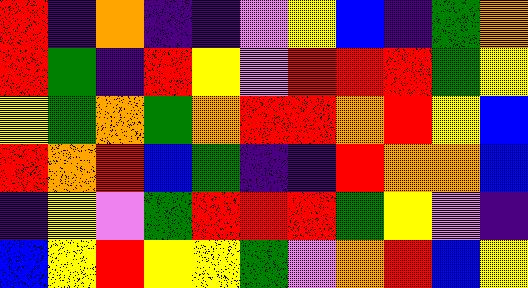[["red", "indigo", "orange", "indigo", "indigo", "violet", "yellow", "blue", "indigo", "green", "orange"], ["red", "green", "indigo", "red", "yellow", "violet", "red", "red", "red", "green", "yellow"], ["yellow", "green", "orange", "green", "orange", "red", "red", "orange", "red", "yellow", "blue"], ["red", "orange", "red", "blue", "green", "indigo", "indigo", "red", "orange", "orange", "blue"], ["indigo", "yellow", "violet", "green", "red", "red", "red", "green", "yellow", "violet", "indigo"], ["blue", "yellow", "red", "yellow", "yellow", "green", "violet", "orange", "red", "blue", "yellow"]]